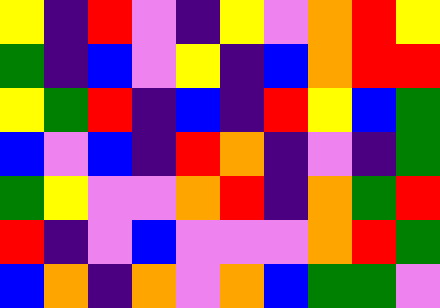[["yellow", "indigo", "red", "violet", "indigo", "yellow", "violet", "orange", "red", "yellow"], ["green", "indigo", "blue", "violet", "yellow", "indigo", "blue", "orange", "red", "red"], ["yellow", "green", "red", "indigo", "blue", "indigo", "red", "yellow", "blue", "green"], ["blue", "violet", "blue", "indigo", "red", "orange", "indigo", "violet", "indigo", "green"], ["green", "yellow", "violet", "violet", "orange", "red", "indigo", "orange", "green", "red"], ["red", "indigo", "violet", "blue", "violet", "violet", "violet", "orange", "red", "green"], ["blue", "orange", "indigo", "orange", "violet", "orange", "blue", "green", "green", "violet"]]